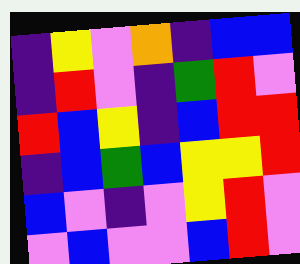[["indigo", "yellow", "violet", "orange", "indigo", "blue", "blue"], ["indigo", "red", "violet", "indigo", "green", "red", "violet"], ["red", "blue", "yellow", "indigo", "blue", "red", "red"], ["indigo", "blue", "green", "blue", "yellow", "yellow", "red"], ["blue", "violet", "indigo", "violet", "yellow", "red", "violet"], ["violet", "blue", "violet", "violet", "blue", "red", "violet"]]